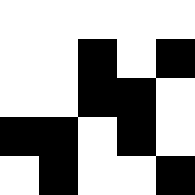[["white", "white", "white", "white", "white"], ["white", "white", "black", "white", "black"], ["white", "white", "black", "black", "white"], ["black", "black", "white", "black", "white"], ["white", "black", "white", "white", "black"]]